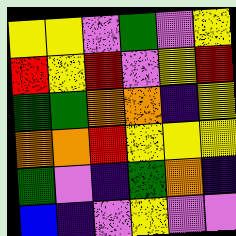[["yellow", "yellow", "violet", "green", "violet", "yellow"], ["red", "yellow", "red", "violet", "yellow", "red"], ["green", "green", "orange", "orange", "indigo", "yellow"], ["orange", "orange", "red", "yellow", "yellow", "yellow"], ["green", "violet", "indigo", "green", "orange", "indigo"], ["blue", "indigo", "violet", "yellow", "violet", "violet"]]